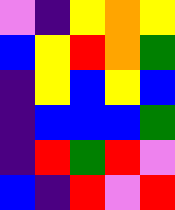[["violet", "indigo", "yellow", "orange", "yellow"], ["blue", "yellow", "red", "orange", "green"], ["indigo", "yellow", "blue", "yellow", "blue"], ["indigo", "blue", "blue", "blue", "green"], ["indigo", "red", "green", "red", "violet"], ["blue", "indigo", "red", "violet", "red"]]